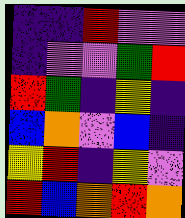[["indigo", "indigo", "red", "violet", "violet"], ["indigo", "violet", "violet", "green", "red"], ["red", "green", "indigo", "yellow", "indigo"], ["blue", "orange", "violet", "blue", "indigo"], ["yellow", "red", "indigo", "yellow", "violet"], ["red", "blue", "orange", "red", "orange"]]